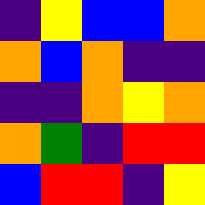[["indigo", "yellow", "blue", "blue", "orange"], ["orange", "blue", "orange", "indigo", "indigo"], ["indigo", "indigo", "orange", "yellow", "orange"], ["orange", "green", "indigo", "red", "red"], ["blue", "red", "red", "indigo", "yellow"]]